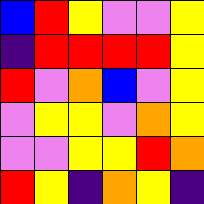[["blue", "red", "yellow", "violet", "violet", "yellow"], ["indigo", "red", "red", "red", "red", "yellow"], ["red", "violet", "orange", "blue", "violet", "yellow"], ["violet", "yellow", "yellow", "violet", "orange", "yellow"], ["violet", "violet", "yellow", "yellow", "red", "orange"], ["red", "yellow", "indigo", "orange", "yellow", "indigo"]]